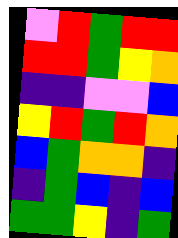[["violet", "red", "green", "red", "red"], ["red", "red", "green", "yellow", "orange"], ["indigo", "indigo", "violet", "violet", "blue"], ["yellow", "red", "green", "red", "orange"], ["blue", "green", "orange", "orange", "indigo"], ["indigo", "green", "blue", "indigo", "blue"], ["green", "green", "yellow", "indigo", "green"]]